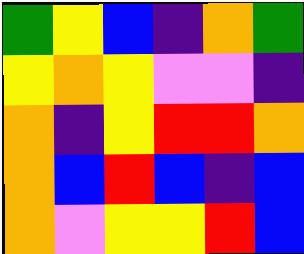[["green", "yellow", "blue", "indigo", "orange", "green"], ["yellow", "orange", "yellow", "violet", "violet", "indigo"], ["orange", "indigo", "yellow", "red", "red", "orange"], ["orange", "blue", "red", "blue", "indigo", "blue"], ["orange", "violet", "yellow", "yellow", "red", "blue"]]